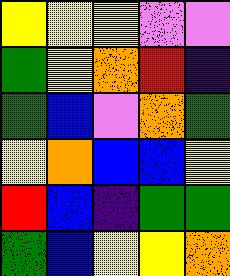[["yellow", "yellow", "yellow", "violet", "violet"], ["green", "yellow", "orange", "red", "indigo"], ["green", "blue", "violet", "orange", "green"], ["yellow", "orange", "blue", "blue", "yellow"], ["red", "blue", "indigo", "green", "green"], ["green", "blue", "yellow", "yellow", "orange"]]